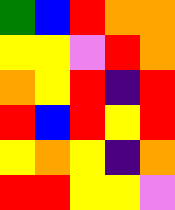[["green", "blue", "red", "orange", "orange"], ["yellow", "yellow", "violet", "red", "orange"], ["orange", "yellow", "red", "indigo", "red"], ["red", "blue", "red", "yellow", "red"], ["yellow", "orange", "yellow", "indigo", "orange"], ["red", "red", "yellow", "yellow", "violet"]]